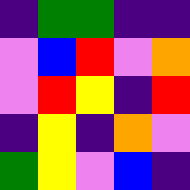[["indigo", "green", "green", "indigo", "indigo"], ["violet", "blue", "red", "violet", "orange"], ["violet", "red", "yellow", "indigo", "red"], ["indigo", "yellow", "indigo", "orange", "violet"], ["green", "yellow", "violet", "blue", "indigo"]]